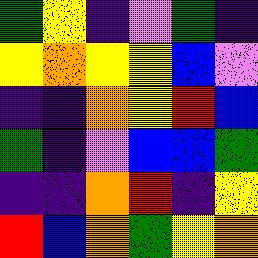[["green", "yellow", "indigo", "violet", "green", "indigo"], ["yellow", "orange", "yellow", "yellow", "blue", "violet"], ["indigo", "indigo", "orange", "yellow", "red", "blue"], ["green", "indigo", "violet", "blue", "blue", "green"], ["indigo", "indigo", "orange", "red", "indigo", "yellow"], ["red", "blue", "orange", "green", "yellow", "orange"]]